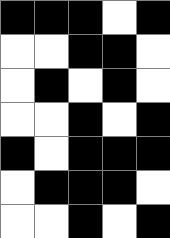[["black", "black", "black", "white", "black"], ["white", "white", "black", "black", "white"], ["white", "black", "white", "black", "white"], ["white", "white", "black", "white", "black"], ["black", "white", "black", "black", "black"], ["white", "black", "black", "black", "white"], ["white", "white", "black", "white", "black"]]